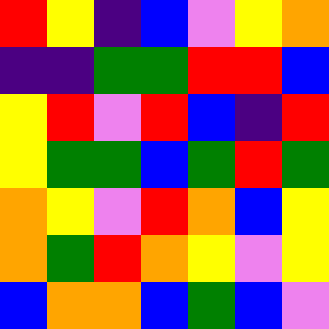[["red", "yellow", "indigo", "blue", "violet", "yellow", "orange"], ["indigo", "indigo", "green", "green", "red", "red", "blue"], ["yellow", "red", "violet", "red", "blue", "indigo", "red"], ["yellow", "green", "green", "blue", "green", "red", "green"], ["orange", "yellow", "violet", "red", "orange", "blue", "yellow"], ["orange", "green", "red", "orange", "yellow", "violet", "yellow"], ["blue", "orange", "orange", "blue", "green", "blue", "violet"]]